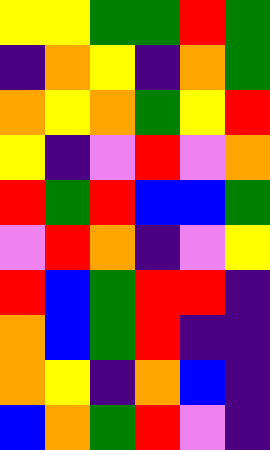[["yellow", "yellow", "green", "green", "red", "green"], ["indigo", "orange", "yellow", "indigo", "orange", "green"], ["orange", "yellow", "orange", "green", "yellow", "red"], ["yellow", "indigo", "violet", "red", "violet", "orange"], ["red", "green", "red", "blue", "blue", "green"], ["violet", "red", "orange", "indigo", "violet", "yellow"], ["red", "blue", "green", "red", "red", "indigo"], ["orange", "blue", "green", "red", "indigo", "indigo"], ["orange", "yellow", "indigo", "orange", "blue", "indigo"], ["blue", "orange", "green", "red", "violet", "indigo"]]